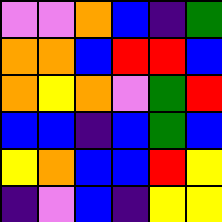[["violet", "violet", "orange", "blue", "indigo", "green"], ["orange", "orange", "blue", "red", "red", "blue"], ["orange", "yellow", "orange", "violet", "green", "red"], ["blue", "blue", "indigo", "blue", "green", "blue"], ["yellow", "orange", "blue", "blue", "red", "yellow"], ["indigo", "violet", "blue", "indigo", "yellow", "yellow"]]